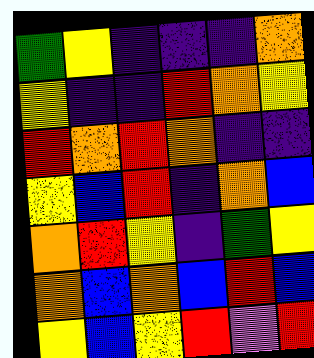[["green", "yellow", "indigo", "indigo", "indigo", "orange"], ["yellow", "indigo", "indigo", "red", "orange", "yellow"], ["red", "orange", "red", "orange", "indigo", "indigo"], ["yellow", "blue", "red", "indigo", "orange", "blue"], ["orange", "red", "yellow", "indigo", "green", "yellow"], ["orange", "blue", "orange", "blue", "red", "blue"], ["yellow", "blue", "yellow", "red", "violet", "red"]]